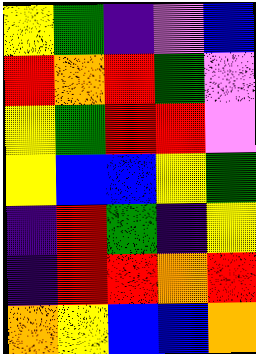[["yellow", "green", "indigo", "violet", "blue"], ["red", "orange", "red", "green", "violet"], ["yellow", "green", "red", "red", "violet"], ["yellow", "blue", "blue", "yellow", "green"], ["indigo", "red", "green", "indigo", "yellow"], ["indigo", "red", "red", "orange", "red"], ["orange", "yellow", "blue", "blue", "orange"]]